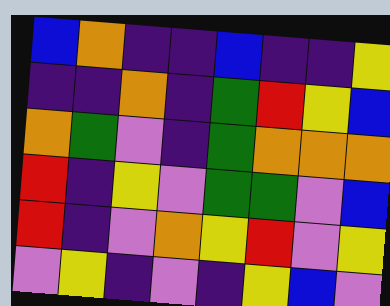[["blue", "orange", "indigo", "indigo", "blue", "indigo", "indigo", "yellow"], ["indigo", "indigo", "orange", "indigo", "green", "red", "yellow", "blue"], ["orange", "green", "violet", "indigo", "green", "orange", "orange", "orange"], ["red", "indigo", "yellow", "violet", "green", "green", "violet", "blue"], ["red", "indigo", "violet", "orange", "yellow", "red", "violet", "yellow"], ["violet", "yellow", "indigo", "violet", "indigo", "yellow", "blue", "violet"]]